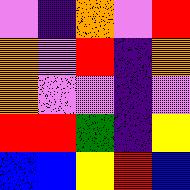[["violet", "indigo", "orange", "violet", "red"], ["orange", "violet", "red", "indigo", "orange"], ["orange", "violet", "violet", "indigo", "violet"], ["red", "red", "green", "indigo", "yellow"], ["blue", "blue", "yellow", "red", "blue"]]